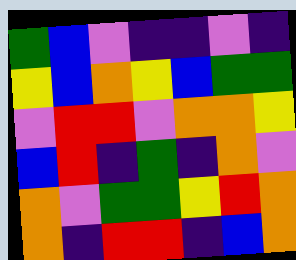[["green", "blue", "violet", "indigo", "indigo", "violet", "indigo"], ["yellow", "blue", "orange", "yellow", "blue", "green", "green"], ["violet", "red", "red", "violet", "orange", "orange", "yellow"], ["blue", "red", "indigo", "green", "indigo", "orange", "violet"], ["orange", "violet", "green", "green", "yellow", "red", "orange"], ["orange", "indigo", "red", "red", "indigo", "blue", "orange"]]